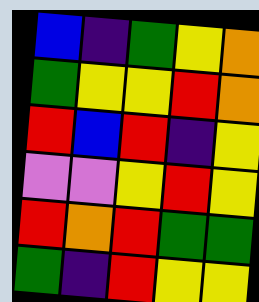[["blue", "indigo", "green", "yellow", "orange"], ["green", "yellow", "yellow", "red", "orange"], ["red", "blue", "red", "indigo", "yellow"], ["violet", "violet", "yellow", "red", "yellow"], ["red", "orange", "red", "green", "green"], ["green", "indigo", "red", "yellow", "yellow"]]